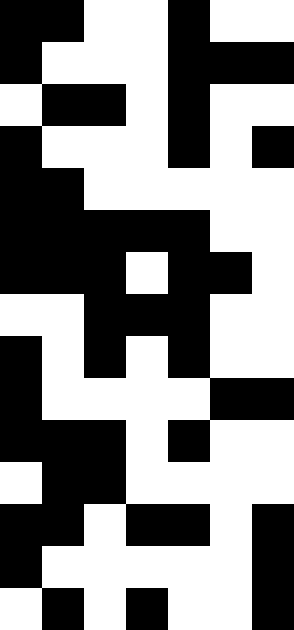[["black", "black", "white", "white", "black", "white", "white"], ["black", "white", "white", "white", "black", "black", "black"], ["white", "black", "black", "white", "black", "white", "white"], ["black", "white", "white", "white", "black", "white", "black"], ["black", "black", "white", "white", "white", "white", "white"], ["black", "black", "black", "black", "black", "white", "white"], ["black", "black", "black", "white", "black", "black", "white"], ["white", "white", "black", "black", "black", "white", "white"], ["black", "white", "black", "white", "black", "white", "white"], ["black", "white", "white", "white", "white", "black", "black"], ["black", "black", "black", "white", "black", "white", "white"], ["white", "black", "black", "white", "white", "white", "white"], ["black", "black", "white", "black", "black", "white", "black"], ["black", "white", "white", "white", "white", "white", "black"], ["white", "black", "white", "black", "white", "white", "black"]]